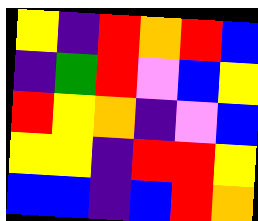[["yellow", "indigo", "red", "orange", "red", "blue"], ["indigo", "green", "red", "violet", "blue", "yellow"], ["red", "yellow", "orange", "indigo", "violet", "blue"], ["yellow", "yellow", "indigo", "red", "red", "yellow"], ["blue", "blue", "indigo", "blue", "red", "orange"]]